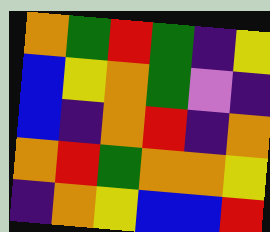[["orange", "green", "red", "green", "indigo", "yellow"], ["blue", "yellow", "orange", "green", "violet", "indigo"], ["blue", "indigo", "orange", "red", "indigo", "orange"], ["orange", "red", "green", "orange", "orange", "yellow"], ["indigo", "orange", "yellow", "blue", "blue", "red"]]